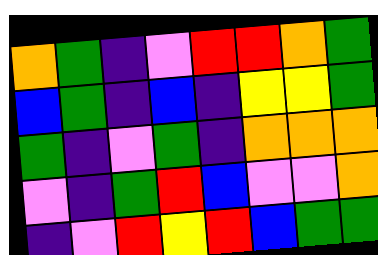[["orange", "green", "indigo", "violet", "red", "red", "orange", "green"], ["blue", "green", "indigo", "blue", "indigo", "yellow", "yellow", "green"], ["green", "indigo", "violet", "green", "indigo", "orange", "orange", "orange"], ["violet", "indigo", "green", "red", "blue", "violet", "violet", "orange"], ["indigo", "violet", "red", "yellow", "red", "blue", "green", "green"]]